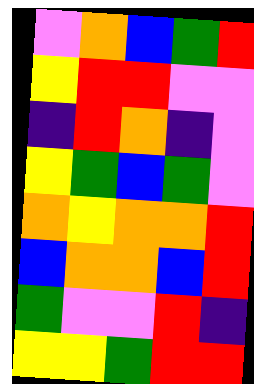[["violet", "orange", "blue", "green", "red"], ["yellow", "red", "red", "violet", "violet"], ["indigo", "red", "orange", "indigo", "violet"], ["yellow", "green", "blue", "green", "violet"], ["orange", "yellow", "orange", "orange", "red"], ["blue", "orange", "orange", "blue", "red"], ["green", "violet", "violet", "red", "indigo"], ["yellow", "yellow", "green", "red", "red"]]